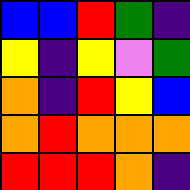[["blue", "blue", "red", "green", "indigo"], ["yellow", "indigo", "yellow", "violet", "green"], ["orange", "indigo", "red", "yellow", "blue"], ["orange", "red", "orange", "orange", "orange"], ["red", "red", "red", "orange", "indigo"]]